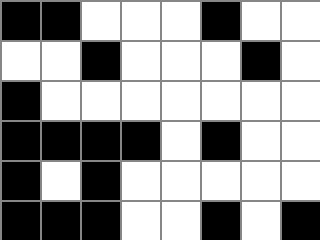[["black", "black", "white", "white", "white", "black", "white", "white"], ["white", "white", "black", "white", "white", "white", "black", "white"], ["black", "white", "white", "white", "white", "white", "white", "white"], ["black", "black", "black", "black", "white", "black", "white", "white"], ["black", "white", "black", "white", "white", "white", "white", "white"], ["black", "black", "black", "white", "white", "black", "white", "black"]]